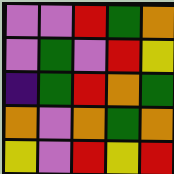[["violet", "violet", "red", "green", "orange"], ["violet", "green", "violet", "red", "yellow"], ["indigo", "green", "red", "orange", "green"], ["orange", "violet", "orange", "green", "orange"], ["yellow", "violet", "red", "yellow", "red"]]